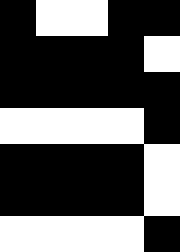[["black", "white", "white", "black", "black"], ["black", "black", "black", "black", "white"], ["black", "black", "black", "black", "black"], ["white", "white", "white", "white", "black"], ["black", "black", "black", "black", "white"], ["black", "black", "black", "black", "white"], ["white", "white", "white", "white", "black"]]